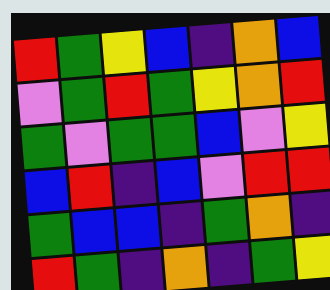[["red", "green", "yellow", "blue", "indigo", "orange", "blue"], ["violet", "green", "red", "green", "yellow", "orange", "red"], ["green", "violet", "green", "green", "blue", "violet", "yellow"], ["blue", "red", "indigo", "blue", "violet", "red", "red"], ["green", "blue", "blue", "indigo", "green", "orange", "indigo"], ["red", "green", "indigo", "orange", "indigo", "green", "yellow"]]